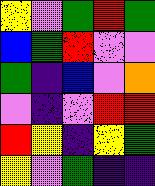[["yellow", "violet", "green", "red", "green"], ["blue", "green", "red", "violet", "violet"], ["green", "indigo", "blue", "violet", "orange"], ["violet", "indigo", "violet", "red", "red"], ["red", "yellow", "indigo", "yellow", "green"], ["yellow", "violet", "green", "indigo", "indigo"]]